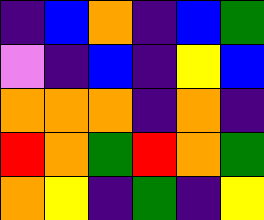[["indigo", "blue", "orange", "indigo", "blue", "green"], ["violet", "indigo", "blue", "indigo", "yellow", "blue"], ["orange", "orange", "orange", "indigo", "orange", "indigo"], ["red", "orange", "green", "red", "orange", "green"], ["orange", "yellow", "indigo", "green", "indigo", "yellow"]]